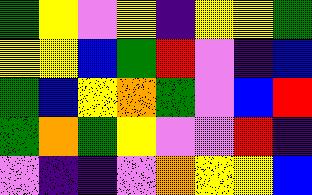[["green", "yellow", "violet", "yellow", "indigo", "yellow", "yellow", "green"], ["yellow", "yellow", "blue", "green", "red", "violet", "indigo", "blue"], ["green", "blue", "yellow", "orange", "green", "violet", "blue", "red"], ["green", "orange", "green", "yellow", "violet", "violet", "red", "indigo"], ["violet", "indigo", "indigo", "violet", "orange", "yellow", "yellow", "blue"]]